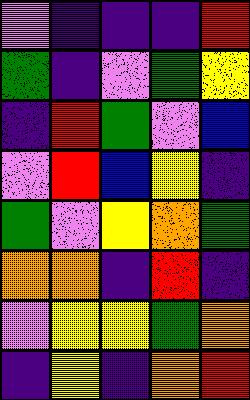[["violet", "indigo", "indigo", "indigo", "red"], ["green", "indigo", "violet", "green", "yellow"], ["indigo", "red", "green", "violet", "blue"], ["violet", "red", "blue", "yellow", "indigo"], ["green", "violet", "yellow", "orange", "green"], ["orange", "orange", "indigo", "red", "indigo"], ["violet", "yellow", "yellow", "green", "orange"], ["indigo", "yellow", "indigo", "orange", "red"]]